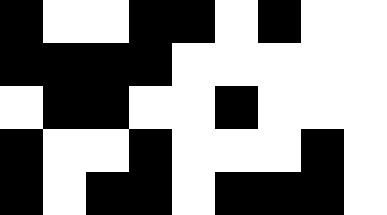[["black", "white", "white", "black", "black", "white", "black", "white", "white"], ["black", "black", "black", "black", "white", "white", "white", "white", "white"], ["white", "black", "black", "white", "white", "black", "white", "white", "white"], ["black", "white", "white", "black", "white", "white", "white", "black", "white"], ["black", "white", "black", "black", "white", "black", "black", "black", "white"]]